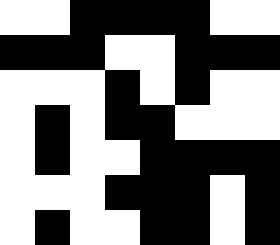[["white", "white", "black", "black", "black", "black", "white", "white"], ["black", "black", "black", "white", "white", "black", "black", "black"], ["white", "white", "white", "black", "white", "black", "white", "white"], ["white", "black", "white", "black", "black", "white", "white", "white"], ["white", "black", "white", "white", "black", "black", "black", "black"], ["white", "white", "white", "black", "black", "black", "white", "black"], ["white", "black", "white", "white", "black", "black", "white", "black"]]